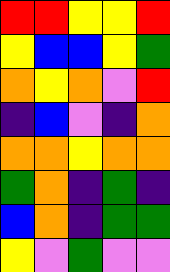[["red", "red", "yellow", "yellow", "red"], ["yellow", "blue", "blue", "yellow", "green"], ["orange", "yellow", "orange", "violet", "red"], ["indigo", "blue", "violet", "indigo", "orange"], ["orange", "orange", "yellow", "orange", "orange"], ["green", "orange", "indigo", "green", "indigo"], ["blue", "orange", "indigo", "green", "green"], ["yellow", "violet", "green", "violet", "violet"]]